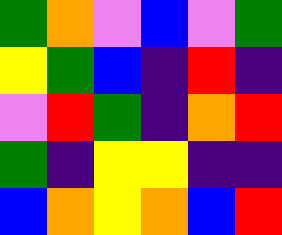[["green", "orange", "violet", "blue", "violet", "green"], ["yellow", "green", "blue", "indigo", "red", "indigo"], ["violet", "red", "green", "indigo", "orange", "red"], ["green", "indigo", "yellow", "yellow", "indigo", "indigo"], ["blue", "orange", "yellow", "orange", "blue", "red"]]